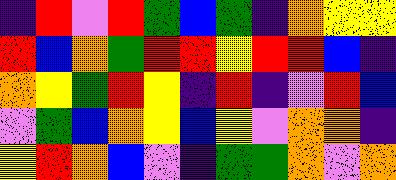[["indigo", "red", "violet", "red", "green", "blue", "green", "indigo", "orange", "yellow", "yellow"], ["red", "blue", "orange", "green", "red", "red", "yellow", "red", "red", "blue", "indigo"], ["orange", "yellow", "green", "red", "yellow", "indigo", "red", "indigo", "violet", "red", "blue"], ["violet", "green", "blue", "orange", "yellow", "blue", "yellow", "violet", "orange", "orange", "indigo"], ["yellow", "red", "orange", "blue", "violet", "indigo", "green", "green", "orange", "violet", "orange"]]